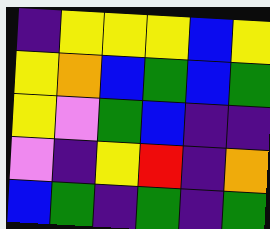[["indigo", "yellow", "yellow", "yellow", "blue", "yellow"], ["yellow", "orange", "blue", "green", "blue", "green"], ["yellow", "violet", "green", "blue", "indigo", "indigo"], ["violet", "indigo", "yellow", "red", "indigo", "orange"], ["blue", "green", "indigo", "green", "indigo", "green"]]